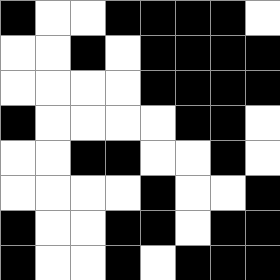[["black", "white", "white", "black", "black", "black", "black", "white"], ["white", "white", "black", "white", "black", "black", "black", "black"], ["white", "white", "white", "white", "black", "black", "black", "black"], ["black", "white", "white", "white", "white", "black", "black", "white"], ["white", "white", "black", "black", "white", "white", "black", "white"], ["white", "white", "white", "white", "black", "white", "white", "black"], ["black", "white", "white", "black", "black", "white", "black", "black"], ["black", "white", "white", "black", "white", "black", "black", "black"]]